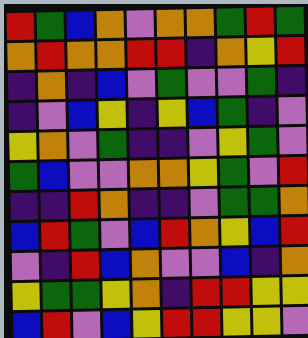[["red", "green", "blue", "orange", "violet", "orange", "orange", "green", "red", "green"], ["orange", "red", "orange", "orange", "red", "red", "indigo", "orange", "yellow", "red"], ["indigo", "orange", "indigo", "blue", "violet", "green", "violet", "violet", "green", "indigo"], ["indigo", "violet", "blue", "yellow", "indigo", "yellow", "blue", "green", "indigo", "violet"], ["yellow", "orange", "violet", "green", "indigo", "indigo", "violet", "yellow", "green", "violet"], ["green", "blue", "violet", "violet", "orange", "orange", "yellow", "green", "violet", "red"], ["indigo", "indigo", "red", "orange", "indigo", "indigo", "violet", "green", "green", "orange"], ["blue", "red", "green", "violet", "blue", "red", "orange", "yellow", "blue", "red"], ["violet", "indigo", "red", "blue", "orange", "violet", "violet", "blue", "indigo", "orange"], ["yellow", "green", "green", "yellow", "orange", "indigo", "red", "red", "yellow", "yellow"], ["blue", "red", "violet", "blue", "yellow", "red", "red", "yellow", "yellow", "violet"]]